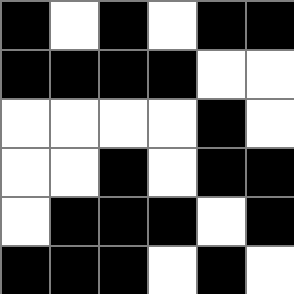[["black", "white", "black", "white", "black", "black"], ["black", "black", "black", "black", "white", "white"], ["white", "white", "white", "white", "black", "white"], ["white", "white", "black", "white", "black", "black"], ["white", "black", "black", "black", "white", "black"], ["black", "black", "black", "white", "black", "white"]]